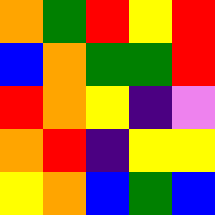[["orange", "green", "red", "yellow", "red"], ["blue", "orange", "green", "green", "red"], ["red", "orange", "yellow", "indigo", "violet"], ["orange", "red", "indigo", "yellow", "yellow"], ["yellow", "orange", "blue", "green", "blue"]]